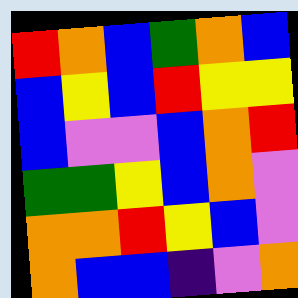[["red", "orange", "blue", "green", "orange", "blue"], ["blue", "yellow", "blue", "red", "yellow", "yellow"], ["blue", "violet", "violet", "blue", "orange", "red"], ["green", "green", "yellow", "blue", "orange", "violet"], ["orange", "orange", "red", "yellow", "blue", "violet"], ["orange", "blue", "blue", "indigo", "violet", "orange"]]